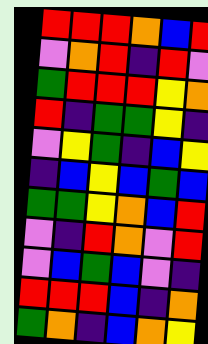[["red", "red", "red", "orange", "blue", "red"], ["violet", "orange", "red", "indigo", "red", "violet"], ["green", "red", "red", "red", "yellow", "orange"], ["red", "indigo", "green", "green", "yellow", "indigo"], ["violet", "yellow", "green", "indigo", "blue", "yellow"], ["indigo", "blue", "yellow", "blue", "green", "blue"], ["green", "green", "yellow", "orange", "blue", "red"], ["violet", "indigo", "red", "orange", "violet", "red"], ["violet", "blue", "green", "blue", "violet", "indigo"], ["red", "red", "red", "blue", "indigo", "orange"], ["green", "orange", "indigo", "blue", "orange", "yellow"]]